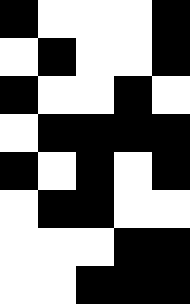[["black", "white", "white", "white", "black"], ["white", "black", "white", "white", "black"], ["black", "white", "white", "black", "white"], ["white", "black", "black", "black", "black"], ["black", "white", "black", "white", "black"], ["white", "black", "black", "white", "white"], ["white", "white", "white", "black", "black"], ["white", "white", "black", "black", "black"]]